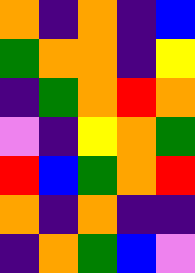[["orange", "indigo", "orange", "indigo", "blue"], ["green", "orange", "orange", "indigo", "yellow"], ["indigo", "green", "orange", "red", "orange"], ["violet", "indigo", "yellow", "orange", "green"], ["red", "blue", "green", "orange", "red"], ["orange", "indigo", "orange", "indigo", "indigo"], ["indigo", "orange", "green", "blue", "violet"]]